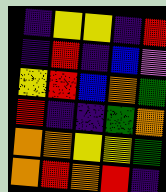[["indigo", "yellow", "yellow", "indigo", "red"], ["indigo", "red", "indigo", "blue", "violet"], ["yellow", "red", "blue", "orange", "green"], ["red", "indigo", "indigo", "green", "orange"], ["orange", "orange", "yellow", "yellow", "green"], ["orange", "red", "orange", "red", "indigo"]]